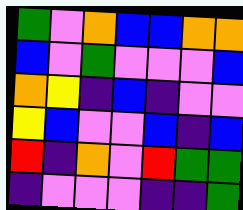[["green", "violet", "orange", "blue", "blue", "orange", "orange"], ["blue", "violet", "green", "violet", "violet", "violet", "blue"], ["orange", "yellow", "indigo", "blue", "indigo", "violet", "violet"], ["yellow", "blue", "violet", "violet", "blue", "indigo", "blue"], ["red", "indigo", "orange", "violet", "red", "green", "green"], ["indigo", "violet", "violet", "violet", "indigo", "indigo", "green"]]